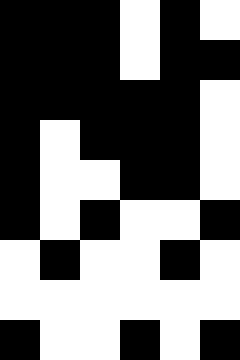[["black", "black", "black", "white", "black", "white"], ["black", "black", "black", "white", "black", "black"], ["black", "black", "black", "black", "black", "white"], ["black", "white", "black", "black", "black", "white"], ["black", "white", "white", "black", "black", "white"], ["black", "white", "black", "white", "white", "black"], ["white", "black", "white", "white", "black", "white"], ["white", "white", "white", "white", "white", "white"], ["black", "white", "white", "black", "white", "black"]]